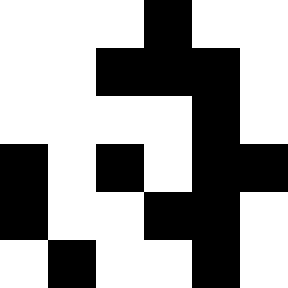[["white", "white", "white", "black", "white", "white"], ["white", "white", "black", "black", "black", "white"], ["white", "white", "white", "white", "black", "white"], ["black", "white", "black", "white", "black", "black"], ["black", "white", "white", "black", "black", "white"], ["white", "black", "white", "white", "black", "white"]]